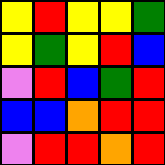[["yellow", "red", "yellow", "yellow", "green"], ["yellow", "green", "yellow", "red", "blue"], ["violet", "red", "blue", "green", "red"], ["blue", "blue", "orange", "red", "red"], ["violet", "red", "red", "orange", "red"]]